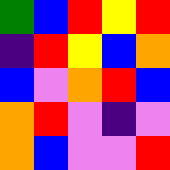[["green", "blue", "red", "yellow", "red"], ["indigo", "red", "yellow", "blue", "orange"], ["blue", "violet", "orange", "red", "blue"], ["orange", "red", "violet", "indigo", "violet"], ["orange", "blue", "violet", "violet", "red"]]